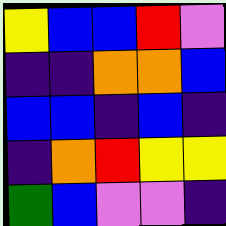[["yellow", "blue", "blue", "red", "violet"], ["indigo", "indigo", "orange", "orange", "blue"], ["blue", "blue", "indigo", "blue", "indigo"], ["indigo", "orange", "red", "yellow", "yellow"], ["green", "blue", "violet", "violet", "indigo"]]